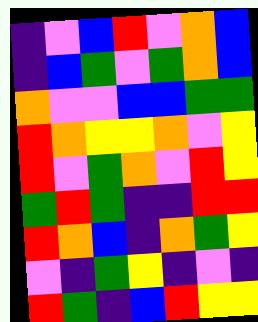[["indigo", "violet", "blue", "red", "violet", "orange", "blue"], ["indigo", "blue", "green", "violet", "green", "orange", "blue"], ["orange", "violet", "violet", "blue", "blue", "green", "green"], ["red", "orange", "yellow", "yellow", "orange", "violet", "yellow"], ["red", "violet", "green", "orange", "violet", "red", "yellow"], ["green", "red", "green", "indigo", "indigo", "red", "red"], ["red", "orange", "blue", "indigo", "orange", "green", "yellow"], ["violet", "indigo", "green", "yellow", "indigo", "violet", "indigo"], ["red", "green", "indigo", "blue", "red", "yellow", "yellow"]]